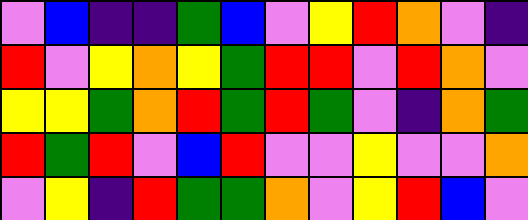[["violet", "blue", "indigo", "indigo", "green", "blue", "violet", "yellow", "red", "orange", "violet", "indigo"], ["red", "violet", "yellow", "orange", "yellow", "green", "red", "red", "violet", "red", "orange", "violet"], ["yellow", "yellow", "green", "orange", "red", "green", "red", "green", "violet", "indigo", "orange", "green"], ["red", "green", "red", "violet", "blue", "red", "violet", "violet", "yellow", "violet", "violet", "orange"], ["violet", "yellow", "indigo", "red", "green", "green", "orange", "violet", "yellow", "red", "blue", "violet"]]